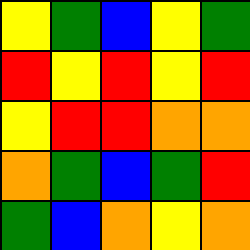[["yellow", "green", "blue", "yellow", "green"], ["red", "yellow", "red", "yellow", "red"], ["yellow", "red", "red", "orange", "orange"], ["orange", "green", "blue", "green", "red"], ["green", "blue", "orange", "yellow", "orange"]]